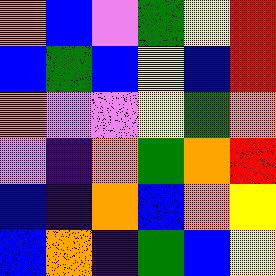[["orange", "blue", "violet", "green", "yellow", "red"], ["blue", "green", "blue", "yellow", "blue", "red"], ["orange", "violet", "violet", "yellow", "green", "orange"], ["violet", "indigo", "orange", "green", "orange", "red"], ["blue", "indigo", "orange", "blue", "orange", "yellow"], ["blue", "orange", "indigo", "green", "blue", "yellow"]]